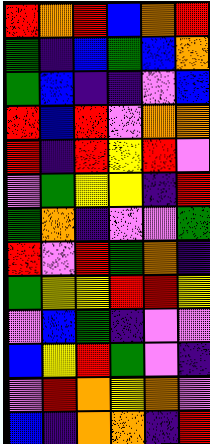[["red", "orange", "red", "blue", "orange", "red"], ["green", "indigo", "blue", "green", "blue", "orange"], ["green", "blue", "indigo", "indigo", "violet", "blue"], ["red", "blue", "red", "violet", "orange", "orange"], ["red", "indigo", "red", "yellow", "red", "violet"], ["violet", "green", "yellow", "yellow", "indigo", "red"], ["green", "orange", "indigo", "violet", "violet", "green"], ["red", "violet", "red", "green", "orange", "indigo"], ["green", "yellow", "yellow", "red", "red", "yellow"], ["violet", "blue", "green", "indigo", "violet", "violet"], ["blue", "yellow", "red", "green", "violet", "indigo"], ["violet", "red", "orange", "yellow", "orange", "violet"], ["blue", "indigo", "orange", "orange", "indigo", "red"]]